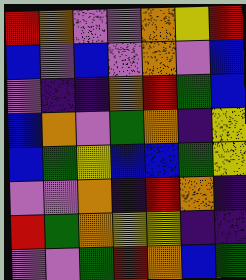[["red", "orange", "violet", "violet", "orange", "yellow", "red"], ["blue", "violet", "blue", "violet", "orange", "violet", "blue"], ["violet", "indigo", "indigo", "orange", "red", "green", "blue"], ["blue", "orange", "violet", "green", "orange", "indigo", "yellow"], ["blue", "green", "yellow", "blue", "blue", "green", "yellow"], ["violet", "violet", "orange", "indigo", "red", "orange", "indigo"], ["red", "green", "orange", "yellow", "yellow", "indigo", "indigo"], ["violet", "violet", "green", "red", "orange", "blue", "green"]]